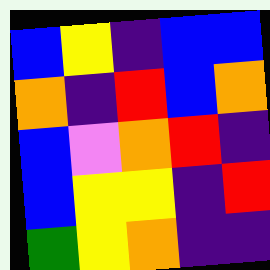[["blue", "yellow", "indigo", "blue", "blue"], ["orange", "indigo", "red", "blue", "orange"], ["blue", "violet", "orange", "red", "indigo"], ["blue", "yellow", "yellow", "indigo", "red"], ["green", "yellow", "orange", "indigo", "indigo"]]